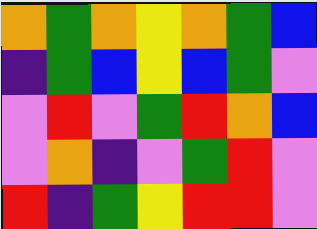[["orange", "green", "orange", "yellow", "orange", "green", "blue"], ["indigo", "green", "blue", "yellow", "blue", "green", "violet"], ["violet", "red", "violet", "green", "red", "orange", "blue"], ["violet", "orange", "indigo", "violet", "green", "red", "violet"], ["red", "indigo", "green", "yellow", "red", "red", "violet"]]